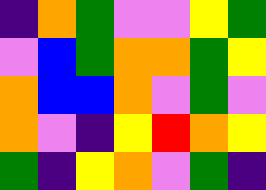[["indigo", "orange", "green", "violet", "violet", "yellow", "green"], ["violet", "blue", "green", "orange", "orange", "green", "yellow"], ["orange", "blue", "blue", "orange", "violet", "green", "violet"], ["orange", "violet", "indigo", "yellow", "red", "orange", "yellow"], ["green", "indigo", "yellow", "orange", "violet", "green", "indigo"]]